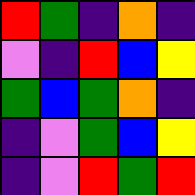[["red", "green", "indigo", "orange", "indigo"], ["violet", "indigo", "red", "blue", "yellow"], ["green", "blue", "green", "orange", "indigo"], ["indigo", "violet", "green", "blue", "yellow"], ["indigo", "violet", "red", "green", "red"]]